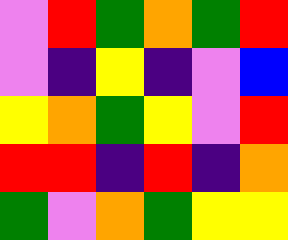[["violet", "red", "green", "orange", "green", "red"], ["violet", "indigo", "yellow", "indigo", "violet", "blue"], ["yellow", "orange", "green", "yellow", "violet", "red"], ["red", "red", "indigo", "red", "indigo", "orange"], ["green", "violet", "orange", "green", "yellow", "yellow"]]